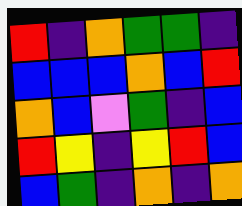[["red", "indigo", "orange", "green", "green", "indigo"], ["blue", "blue", "blue", "orange", "blue", "red"], ["orange", "blue", "violet", "green", "indigo", "blue"], ["red", "yellow", "indigo", "yellow", "red", "blue"], ["blue", "green", "indigo", "orange", "indigo", "orange"]]